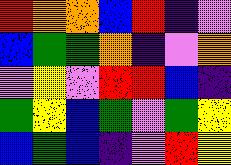[["red", "orange", "orange", "blue", "red", "indigo", "violet"], ["blue", "green", "green", "orange", "indigo", "violet", "orange"], ["violet", "yellow", "violet", "red", "red", "blue", "indigo"], ["green", "yellow", "blue", "green", "violet", "green", "yellow"], ["blue", "green", "blue", "indigo", "violet", "red", "yellow"]]